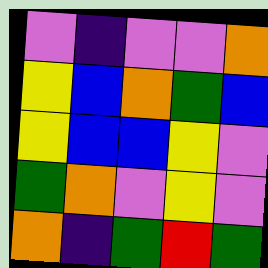[["violet", "indigo", "violet", "violet", "orange"], ["yellow", "blue", "orange", "green", "blue"], ["yellow", "blue", "blue", "yellow", "violet"], ["green", "orange", "violet", "yellow", "violet"], ["orange", "indigo", "green", "red", "green"]]